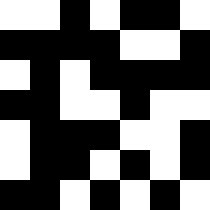[["white", "white", "black", "white", "black", "black", "white"], ["black", "black", "black", "black", "white", "white", "black"], ["white", "black", "white", "black", "black", "black", "black"], ["black", "black", "white", "white", "black", "white", "white"], ["white", "black", "black", "black", "white", "white", "black"], ["white", "black", "black", "white", "black", "white", "black"], ["black", "black", "white", "black", "white", "black", "white"]]